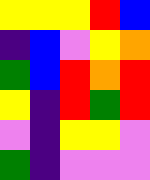[["yellow", "yellow", "yellow", "red", "blue"], ["indigo", "blue", "violet", "yellow", "orange"], ["green", "blue", "red", "orange", "red"], ["yellow", "indigo", "red", "green", "red"], ["violet", "indigo", "yellow", "yellow", "violet"], ["green", "indigo", "violet", "violet", "violet"]]